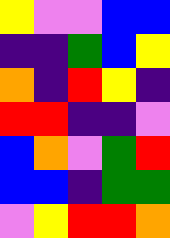[["yellow", "violet", "violet", "blue", "blue"], ["indigo", "indigo", "green", "blue", "yellow"], ["orange", "indigo", "red", "yellow", "indigo"], ["red", "red", "indigo", "indigo", "violet"], ["blue", "orange", "violet", "green", "red"], ["blue", "blue", "indigo", "green", "green"], ["violet", "yellow", "red", "red", "orange"]]